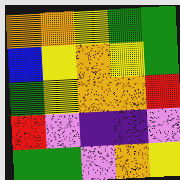[["orange", "orange", "yellow", "green", "green"], ["blue", "yellow", "orange", "yellow", "green"], ["green", "yellow", "orange", "orange", "red"], ["red", "violet", "indigo", "indigo", "violet"], ["green", "green", "violet", "orange", "yellow"]]